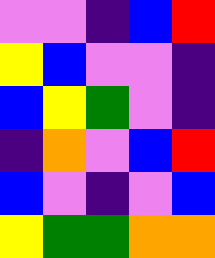[["violet", "violet", "indigo", "blue", "red"], ["yellow", "blue", "violet", "violet", "indigo"], ["blue", "yellow", "green", "violet", "indigo"], ["indigo", "orange", "violet", "blue", "red"], ["blue", "violet", "indigo", "violet", "blue"], ["yellow", "green", "green", "orange", "orange"]]